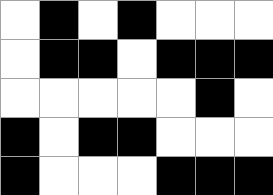[["white", "black", "white", "black", "white", "white", "white"], ["white", "black", "black", "white", "black", "black", "black"], ["white", "white", "white", "white", "white", "black", "white"], ["black", "white", "black", "black", "white", "white", "white"], ["black", "white", "white", "white", "black", "black", "black"]]